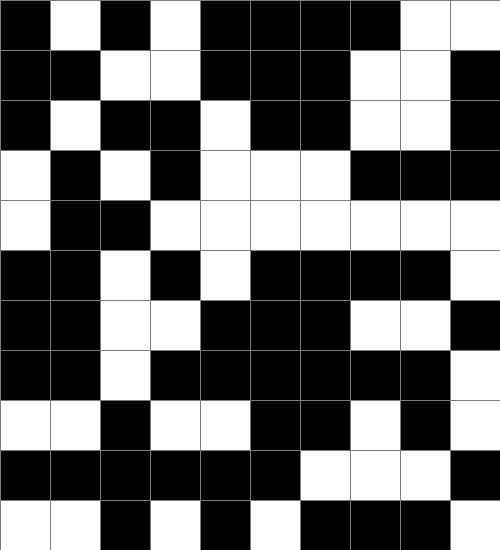[["black", "white", "black", "white", "black", "black", "black", "black", "white", "white"], ["black", "black", "white", "white", "black", "black", "black", "white", "white", "black"], ["black", "white", "black", "black", "white", "black", "black", "white", "white", "black"], ["white", "black", "white", "black", "white", "white", "white", "black", "black", "black"], ["white", "black", "black", "white", "white", "white", "white", "white", "white", "white"], ["black", "black", "white", "black", "white", "black", "black", "black", "black", "white"], ["black", "black", "white", "white", "black", "black", "black", "white", "white", "black"], ["black", "black", "white", "black", "black", "black", "black", "black", "black", "white"], ["white", "white", "black", "white", "white", "black", "black", "white", "black", "white"], ["black", "black", "black", "black", "black", "black", "white", "white", "white", "black"], ["white", "white", "black", "white", "black", "white", "black", "black", "black", "white"]]